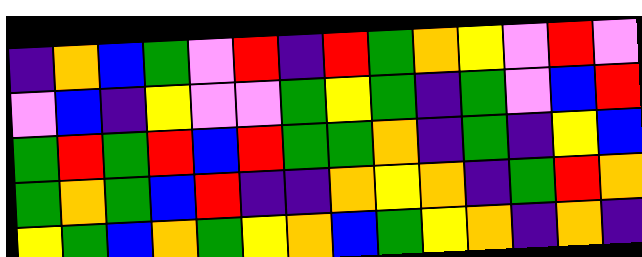[["indigo", "orange", "blue", "green", "violet", "red", "indigo", "red", "green", "orange", "yellow", "violet", "red", "violet"], ["violet", "blue", "indigo", "yellow", "violet", "violet", "green", "yellow", "green", "indigo", "green", "violet", "blue", "red"], ["green", "red", "green", "red", "blue", "red", "green", "green", "orange", "indigo", "green", "indigo", "yellow", "blue"], ["green", "orange", "green", "blue", "red", "indigo", "indigo", "orange", "yellow", "orange", "indigo", "green", "red", "orange"], ["yellow", "green", "blue", "orange", "green", "yellow", "orange", "blue", "green", "yellow", "orange", "indigo", "orange", "indigo"]]